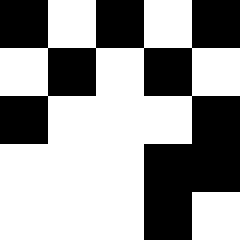[["black", "white", "black", "white", "black"], ["white", "black", "white", "black", "white"], ["black", "white", "white", "white", "black"], ["white", "white", "white", "black", "black"], ["white", "white", "white", "black", "white"]]